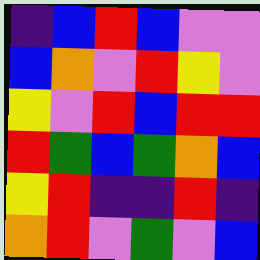[["indigo", "blue", "red", "blue", "violet", "violet"], ["blue", "orange", "violet", "red", "yellow", "violet"], ["yellow", "violet", "red", "blue", "red", "red"], ["red", "green", "blue", "green", "orange", "blue"], ["yellow", "red", "indigo", "indigo", "red", "indigo"], ["orange", "red", "violet", "green", "violet", "blue"]]